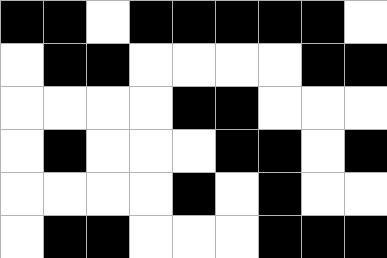[["black", "black", "white", "black", "black", "black", "black", "black", "white"], ["white", "black", "black", "white", "white", "white", "white", "black", "black"], ["white", "white", "white", "white", "black", "black", "white", "white", "white"], ["white", "black", "white", "white", "white", "black", "black", "white", "black"], ["white", "white", "white", "white", "black", "white", "black", "white", "white"], ["white", "black", "black", "white", "white", "white", "black", "black", "black"]]